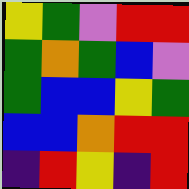[["yellow", "green", "violet", "red", "red"], ["green", "orange", "green", "blue", "violet"], ["green", "blue", "blue", "yellow", "green"], ["blue", "blue", "orange", "red", "red"], ["indigo", "red", "yellow", "indigo", "red"]]